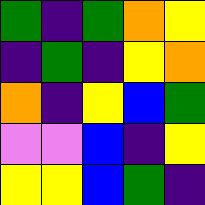[["green", "indigo", "green", "orange", "yellow"], ["indigo", "green", "indigo", "yellow", "orange"], ["orange", "indigo", "yellow", "blue", "green"], ["violet", "violet", "blue", "indigo", "yellow"], ["yellow", "yellow", "blue", "green", "indigo"]]